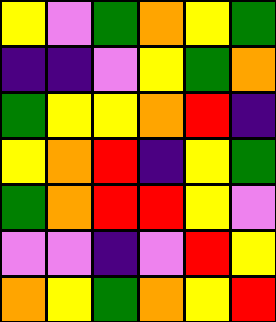[["yellow", "violet", "green", "orange", "yellow", "green"], ["indigo", "indigo", "violet", "yellow", "green", "orange"], ["green", "yellow", "yellow", "orange", "red", "indigo"], ["yellow", "orange", "red", "indigo", "yellow", "green"], ["green", "orange", "red", "red", "yellow", "violet"], ["violet", "violet", "indigo", "violet", "red", "yellow"], ["orange", "yellow", "green", "orange", "yellow", "red"]]